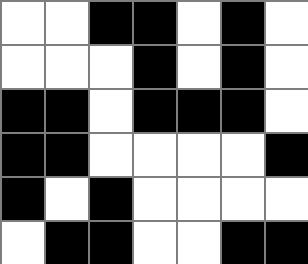[["white", "white", "black", "black", "white", "black", "white"], ["white", "white", "white", "black", "white", "black", "white"], ["black", "black", "white", "black", "black", "black", "white"], ["black", "black", "white", "white", "white", "white", "black"], ["black", "white", "black", "white", "white", "white", "white"], ["white", "black", "black", "white", "white", "black", "black"]]